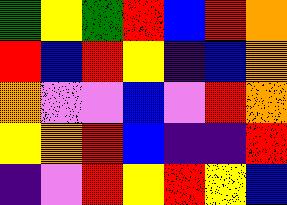[["green", "yellow", "green", "red", "blue", "red", "orange"], ["red", "blue", "red", "yellow", "indigo", "blue", "orange"], ["orange", "violet", "violet", "blue", "violet", "red", "orange"], ["yellow", "orange", "red", "blue", "indigo", "indigo", "red"], ["indigo", "violet", "red", "yellow", "red", "yellow", "blue"]]